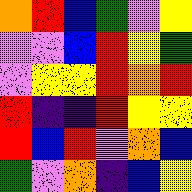[["orange", "red", "blue", "green", "violet", "yellow"], ["violet", "violet", "blue", "red", "yellow", "green"], ["violet", "yellow", "yellow", "red", "orange", "red"], ["red", "indigo", "indigo", "red", "yellow", "yellow"], ["red", "blue", "red", "violet", "orange", "blue"], ["green", "violet", "orange", "indigo", "blue", "yellow"]]